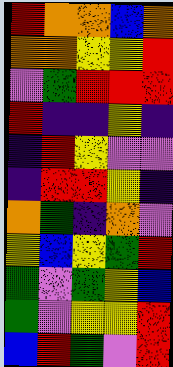[["red", "orange", "orange", "blue", "orange"], ["orange", "orange", "yellow", "yellow", "red"], ["violet", "green", "red", "red", "red"], ["red", "indigo", "indigo", "yellow", "indigo"], ["indigo", "red", "yellow", "violet", "violet"], ["indigo", "red", "red", "yellow", "indigo"], ["orange", "green", "indigo", "orange", "violet"], ["yellow", "blue", "yellow", "green", "red"], ["green", "violet", "green", "yellow", "blue"], ["green", "violet", "yellow", "yellow", "red"], ["blue", "red", "green", "violet", "red"]]